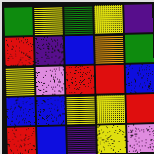[["green", "yellow", "green", "yellow", "indigo"], ["red", "indigo", "blue", "orange", "green"], ["yellow", "violet", "red", "red", "blue"], ["blue", "blue", "yellow", "yellow", "red"], ["red", "blue", "indigo", "yellow", "violet"]]